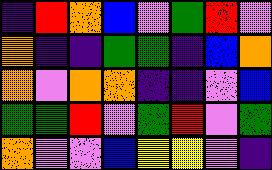[["indigo", "red", "orange", "blue", "violet", "green", "red", "violet"], ["orange", "indigo", "indigo", "green", "green", "indigo", "blue", "orange"], ["orange", "violet", "orange", "orange", "indigo", "indigo", "violet", "blue"], ["green", "green", "red", "violet", "green", "red", "violet", "green"], ["orange", "violet", "violet", "blue", "yellow", "yellow", "violet", "indigo"]]